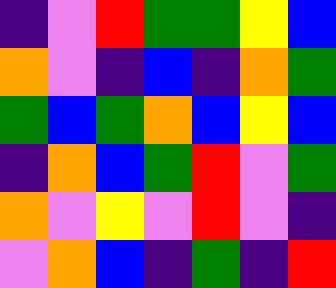[["indigo", "violet", "red", "green", "green", "yellow", "blue"], ["orange", "violet", "indigo", "blue", "indigo", "orange", "green"], ["green", "blue", "green", "orange", "blue", "yellow", "blue"], ["indigo", "orange", "blue", "green", "red", "violet", "green"], ["orange", "violet", "yellow", "violet", "red", "violet", "indigo"], ["violet", "orange", "blue", "indigo", "green", "indigo", "red"]]